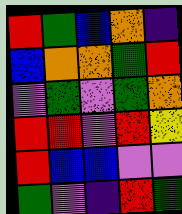[["red", "green", "blue", "orange", "indigo"], ["blue", "orange", "orange", "green", "red"], ["violet", "green", "violet", "green", "orange"], ["red", "red", "violet", "red", "yellow"], ["red", "blue", "blue", "violet", "violet"], ["green", "violet", "indigo", "red", "green"]]